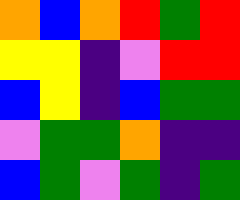[["orange", "blue", "orange", "red", "green", "red"], ["yellow", "yellow", "indigo", "violet", "red", "red"], ["blue", "yellow", "indigo", "blue", "green", "green"], ["violet", "green", "green", "orange", "indigo", "indigo"], ["blue", "green", "violet", "green", "indigo", "green"]]